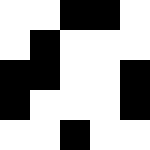[["white", "white", "black", "black", "white"], ["white", "black", "white", "white", "white"], ["black", "black", "white", "white", "black"], ["black", "white", "white", "white", "black"], ["white", "white", "black", "white", "white"]]